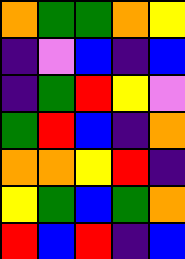[["orange", "green", "green", "orange", "yellow"], ["indigo", "violet", "blue", "indigo", "blue"], ["indigo", "green", "red", "yellow", "violet"], ["green", "red", "blue", "indigo", "orange"], ["orange", "orange", "yellow", "red", "indigo"], ["yellow", "green", "blue", "green", "orange"], ["red", "blue", "red", "indigo", "blue"]]